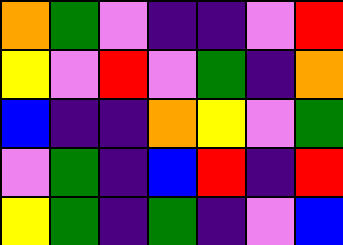[["orange", "green", "violet", "indigo", "indigo", "violet", "red"], ["yellow", "violet", "red", "violet", "green", "indigo", "orange"], ["blue", "indigo", "indigo", "orange", "yellow", "violet", "green"], ["violet", "green", "indigo", "blue", "red", "indigo", "red"], ["yellow", "green", "indigo", "green", "indigo", "violet", "blue"]]